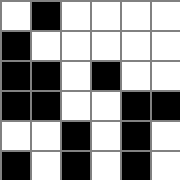[["white", "black", "white", "white", "white", "white"], ["black", "white", "white", "white", "white", "white"], ["black", "black", "white", "black", "white", "white"], ["black", "black", "white", "white", "black", "black"], ["white", "white", "black", "white", "black", "white"], ["black", "white", "black", "white", "black", "white"]]